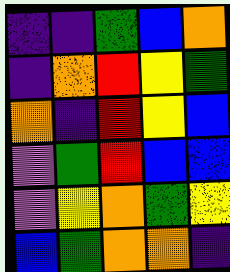[["indigo", "indigo", "green", "blue", "orange"], ["indigo", "orange", "red", "yellow", "green"], ["orange", "indigo", "red", "yellow", "blue"], ["violet", "green", "red", "blue", "blue"], ["violet", "yellow", "orange", "green", "yellow"], ["blue", "green", "orange", "orange", "indigo"]]